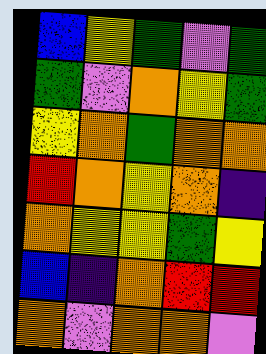[["blue", "yellow", "green", "violet", "green"], ["green", "violet", "orange", "yellow", "green"], ["yellow", "orange", "green", "orange", "orange"], ["red", "orange", "yellow", "orange", "indigo"], ["orange", "yellow", "yellow", "green", "yellow"], ["blue", "indigo", "orange", "red", "red"], ["orange", "violet", "orange", "orange", "violet"]]